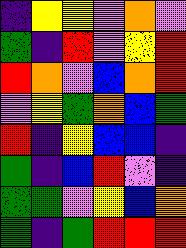[["indigo", "yellow", "yellow", "violet", "orange", "violet"], ["green", "indigo", "red", "violet", "yellow", "red"], ["red", "orange", "violet", "blue", "orange", "red"], ["violet", "yellow", "green", "orange", "blue", "green"], ["red", "indigo", "yellow", "blue", "blue", "indigo"], ["green", "indigo", "blue", "red", "violet", "indigo"], ["green", "green", "violet", "yellow", "blue", "orange"], ["green", "indigo", "green", "red", "red", "red"]]